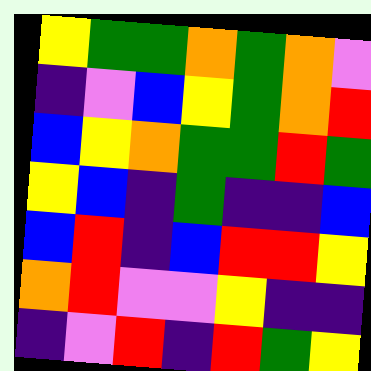[["yellow", "green", "green", "orange", "green", "orange", "violet"], ["indigo", "violet", "blue", "yellow", "green", "orange", "red"], ["blue", "yellow", "orange", "green", "green", "red", "green"], ["yellow", "blue", "indigo", "green", "indigo", "indigo", "blue"], ["blue", "red", "indigo", "blue", "red", "red", "yellow"], ["orange", "red", "violet", "violet", "yellow", "indigo", "indigo"], ["indigo", "violet", "red", "indigo", "red", "green", "yellow"]]